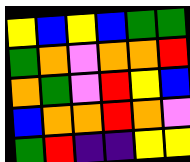[["yellow", "blue", "yellow", "blue", "green", "green"], ["green", "orange", "violet", "orange", "orange", "red"], ["orange", "green", "violet", "red", "yellow", "blue"], ["blue", "orange", "orange", "red", "orange", "violet"], ["green", "red", "indigo", "indigo", "yellow", "yellow"]]